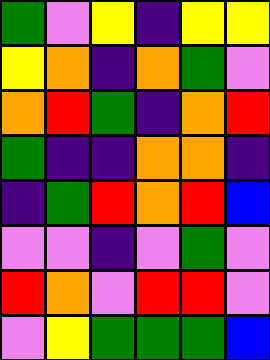[["green", "violet", "yellow", "indigo", "yellow", "yellow"], ["yellow", "orange", "indigo", "orange", "green", "violet"], ["orange", "red", "green", "indigo", "orange", "red"], ["green", "indigo", "indigo", "orange", "orange", "indigo"], ["indigo", "green", "red", "orange", "red", "blue"], ["violet", "violet", "indigo", "violet", "green", "violet"], ["red", "orange", "violet", "red", "red", "violet"], ["violet", "yellow", "green", "green", "green", "blue"]]